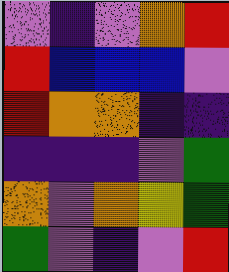[["violet", "indigo", "violet", "orange", "red"], ["red", "blue", "blue", "blue", "violet"], ["red", "orange", "orange", "indigo", "indigo"], ["indigo", "indigo", "indigo", "violet", "green"], ["orange", "violet", "orange", "yellow", "green"], ["green", "violet", "indigo", "violet", "red"]]